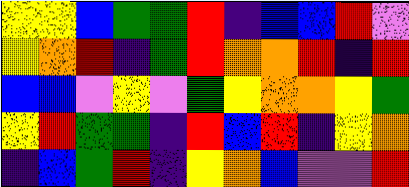[["yellow", "yellow", "blue", "green", "green", "red", "indigo", "blue", "blue", "red", "violet"], ["yellow", "orange", "red", "indigo", "green", "red", "orange", "orange", "red", "indigo", "red"], ["blue", "blue", "violet", "yellow", "violet", "green", "yellow", "orange", "orange", "yellow", "green"], ["yellow", "red", "green", "green", "indigo", "red", "blue", "red", "indigo", "yellow", "orange"], ["indigo", "blue", "green", "red", "indigo", "yellow", "orange", "blue", "violet", "violet", "red"]]